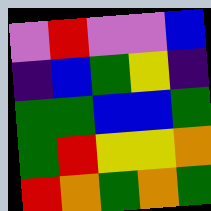[["violet", "red", "violet", "violet", "blue"], ["indigo", "blue", "green", "yellow", "indigo"], ["green", "green", "blue", "blue", "green"], ["green", "red", "yellow", "yellow", "orange"], ["red", "orange", "green", "orange", "green"]]